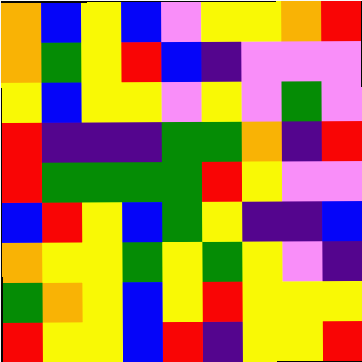[["orange", "blue", "yellow", "blue", "violet", "yellow", "yellow", "orange", "red"], ["orange", "green", "yellow", "red", "blue", "indigo", "violet", "violet", "violet"], ["yellow", "blue", "yellow", "yellow", "violet", "yellow", "violet", "green", "violet"], ["red", "indigo", "indigo", "indigo", "green", "green", "orange", "indigo", "red"], ["red", "green", "green", "green", "green", "red", "yellow", "violet", "violet"], ["blue", "red", "yellow", "blue", "green", "yellow", "indigo", "indigo", "blue"], ["orange", "yellow", "yellow", "green", "yellow", "green", "yellow", "violet", "indigo"], ["green", "orange", "yellow", "blue", "yellow", "red", "yellow", "yellow", "yellow"], ["red", "yellow", "yellow", "blue", "red", "indigo", "yellow", "yellow", "red"]]